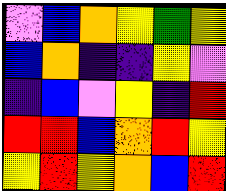[["violet", "blue", "orange", "yellow", "green", "yellow"], ["blue", "orange", "indigo", "indigo", "yellow", "violet"], ["indigo", "blue", "violet", "yellow", "indigo", "red"], ["red", "red", "blue", "orange", "red", "yellow"], ["yellow", "red", "yellow", "orange", "blue", "red"]]